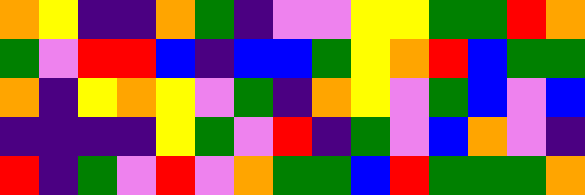[["orange", "yellow", "indigo", "indigo", "orange", "green", "indigo", "violet", "violet", "yellow", "yellow", "green", "green", "red", "orange"], ["green", "violet", "red", "red", "blue", "indigo", "blue", "blue", "green", "yellow", "orange", "red", "blue", "green", "green"], ["orange", "indigo", "yellow", "orange", "yellow", "violet", "green", "indigo", "orange", "yellow", "violet", "green", "blue", "violet", "blue"], ["indigo", "indigo", "indigo", "indigo", "yellow", "green", "violet", "red", "indigo", "green", "violet", "blue", "orange", "violet", "indigo"], ["red", "indigo", "green", "violet", "red", "violet", "orange", "green", "green", "blue", "red", "green", "green", "green", "orange"]]